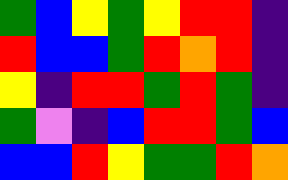[["green", "blue", "yellow", "green", "yellow", "red", "red", "indigo"], ["red", "blue", "blue", "green", "red", "orange", "red", "indigo"], ["yellow", "indigo", "red", "red", "green", "red", "green", "indigo"], ["green", "violet", "indigo", "blue", "red", "red", "green", "blue"], ["blue", "blue", "red", "yellow", "green", "green", "red", "orange"]]